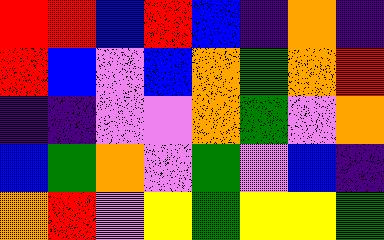[["red", "red", "blue", "red", "blue", "indigo", "orange", "indigo"], ["red", "blue", "violet", "blue", "orange", "green", "orange", "red"], ["indigo", "indigo", "violet", "violet", "orange", "green", "violet", "orange"], ["blue", "green", "orange", "violet", "green", "violet", "blue", "indigo"], ["orange", "red", "violet", "yellow", "green", "yellow", "yellow", "green"]]